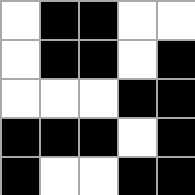[["white", "black", "black", "white", "white"], ["white", "black", "black", "white", "black"], ["white", "white", "white", "black", "black"], ["black", "black", "black", "white", "black"], ["black", "white", "white", "black", "black"]]